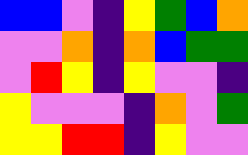[["blue", "blue", "violet", "indigo", "yellow", "green", "blue", "orange"], ["violet", "violet", "orange", "indigo", "orange", "blue", "green", "green"], ["violet", "red", "yellow", "indigo", "yellow", "violet", "violet", "indigo"], ["yellow", "violet", "violet", "violet", "indigo", "orange", "violet", "green"], ["yellow", "yellow", "red", "red", "indigo", "yellow", "violet", "violet"]]